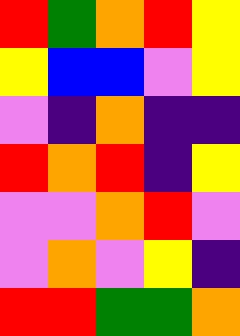[["red", "green", "orange", "red", "yellow"], ["yellow", "blue", "blue", "violet", "yellow"], ["violet", "indigo", "orange", "indigo", "indigo"], ["red", "orange", "red", "indigo", "yellow"], ["violet", "violet", "orange", "red", "violet"], ["violet", "orange", "violet", "yellow", "indigo"], ["red", "red", "green", "green", "orange"]]